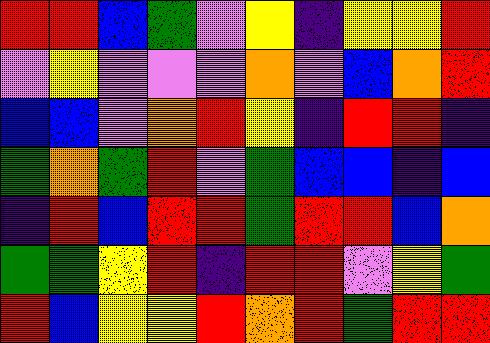[["red", "red", "blue", "green", "violet", "yellow", "indigo", "yellow", "yellow", "red"], ["violet", "yellow", "violet", "violet", "violet", "orange", "violet", "blue", "orange", "red"], ["blue", "blue", "violet", "orange", "red", "yellow", "indigo", "red", "red", "indigo"], ["green", "orange", "green", "red", "violet", "green", "blue", "blue", "indigo", "blue"], ["indigo", "red", "blue", "red", "red", "green", "red", "red", "blue", "orange"], ["green", "green", "yellow", "red", "indigo", "red", "red", "violet", "yellow", "green"], ["red", "blue", "yellow", "yellow", "red", "orange", "red", "green", "red", "red"]]